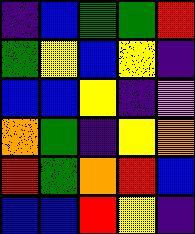[["indigo", "blue", "green", "green", "red"], ["green", "yellow", "blue", "yellow", "indigo"], ["blue", "blue", "yellow", "indigo", "violet"], ["orange", "green", "indigo", "yellow", "orange"], ["red", "green", "orange", "red", "blue"], ["blue", "blue", "red", "yellow", "indigo"]]